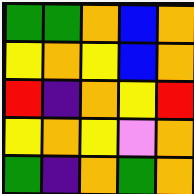[["green", "green", "orange", "blue", "orange"], ["yellow", "orange", "yellow", "blue", "orange"], ["red", "indigo", "orange", "yellow", "red"], ["yellow", "orange", "yellow", "violet", "orange"], ["green", "indigo", "orange", "green", "orange"]]